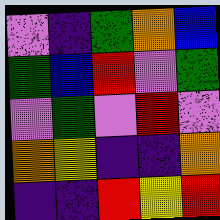[["violet", "indigo", "green", "orange", "blue"], ["green", "blue", "red", "violet", "green"], ["violet", "green", "violet", "red", "violet"], ["orange", "yellow", "indigo", "indigo", "orange"], ["indigo", "indigo", "red", "yellow", "red"]]